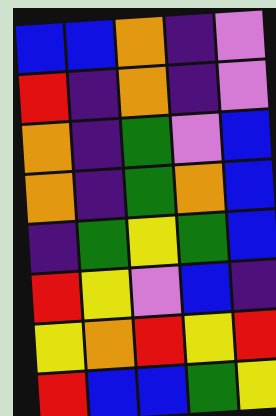[["blue", "blue", "orange", "indigo", "violet"], ["red", "indigo", "orange", "indigo", "violet"], ["orange", "indigo", "green", "violet", "blue"], ["orange", "indigo", "green", "orange", "blue"], ["indigo", "green", "yellow", "green", "blue"], ["red", "yellow", "violet", "blue", "indigo"], ["yellow", "orange", "red", "yellow", "red"], ["red", "blue", "blue", "green", "yellow"]]